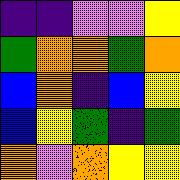[["indigo", "indigo", "violet", "violet", "yellow"], ["green", "orange", "orange", "green", "orange"], ["blue", "orange", "indigo", "blue", "yellow"], ["blue", "yellow", "green", "indigo", "green"], ["orange", "violet", "orange", "yellow", "yellow"]]